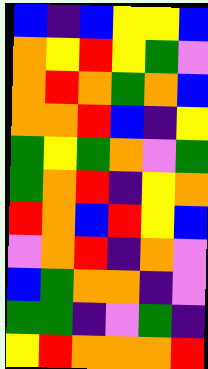[["blue", "indigo", "blue", "yellow", "yellow", "blue"], ["orange", "yellow", "red", "yellow", "green", "violet"], ["orange", "red", "orange", "green", "orange", "blue"], ["orange", "orange", "red", "blue", "indigo", "yellow"], ["green", "yellow", "green", "orange", "violet", "green"], ["green", "orange", "red", "indigo", "yellow", "orange"], ["red", "orange", "blue", "red", "yellow", "blue"], ["violet", "orange", "red", "indigo", "orange", "violet"], ["blue", "green", "orange", "orange", "indigo", "violet"], ["green", "green", "indigo", "violet", "green", "indigo"], ["yellow", "red", "orange", "orange", "orange", "red"]]